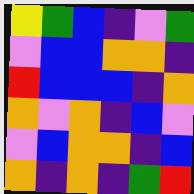[["yellow", "green", "blue", "indigo", "violet", "green"], ["violet", "blue", "blue", "orange", "orange", "indigo"], ["red", "blue", "blue", "blue", "indigo", "orange"], ["orange", "violet", "orange", "indigo", "blue", "violet"], ["violet", "blue", "orange", "orange", "indigo", "blue"], ["orange", "indigo", "orange", "indigo", "green", "red"]]